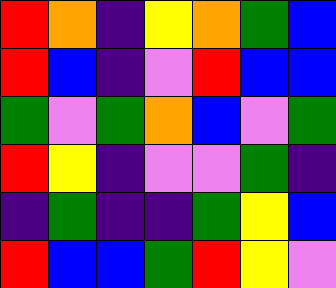[["red", "orange", "indigo", "yellow", "orange", "green", "blue"], ["red", "blue", "indigo", "violet", "red", "blue", "blue"], ["green", "violet", "green", "orange", "blue", "violet", "green"], ["red", "yellow", "indigo", "violet", "violet", "green", "indigo"], ["indigo", "green", "indigo", "indigo", "green", "yellow", "blue"], ["red", "blue", "blue", "green", "red", "yellow", "violet"]]